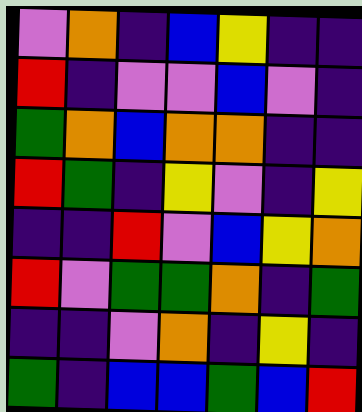[["violet", "orange", "indigo", "blue", "yellow", "indigo", "indigo"], ["red", "indigo", "violet", "violet", "blue", "violet", "indigo"], ["green", "orange", "blue", "orange", "orange", "indigo", "indigo"], ["red", "green", "indigo", "yellow", "violet", "indigo", "yellow"], ["indigo", "indigo", "red", "violet", "blue", "yellow", "orange"], ["red", "violet", "green", "green", "orange", "indigo", "green"], ["indigo", "indigo", "violet", "orange", "indigo", "yellow", "indigo"], ["green", "indigo", "blue", "blue", "green", "blue", "red"]]